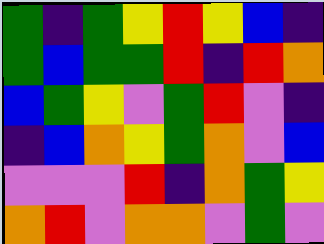[["green", "indigo", "green", "yellow", "red", "yellow", "blue", "indigo"], ["green", "blue", "green", "green", "red", "indigo", "red", "orange"], ["blue", "green", "yellow", "violet", "green", "red", "violet", "indigo"], ["indigo", "blue", "orange", "yellow", "green", "orange", "violet", "blue"], ["violet", "violet", "violet", "red", "indigo", "orange", "green", "yellow"], ["orange", "red", "violet", "orange", "orange", "violet", "green", "violet"]]